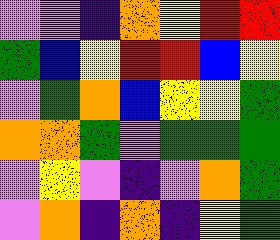[["violet", "violet", "indigo", "orange", "yellow", "red", "red"], ["green", "blue", "yellow", "red", "red", "blue", "yellow"], ["violet", "green", "orange", "blue", "yellow", "yellow", "green"], ["orange", "orange", "green", "violet", "green", "green", "green"], ["violet", "yellow", "violet", "indigo", "violet", "orange", "green"], ["violet", "orange", "indigo", "orange", "indigo", "yellow", "green"]]